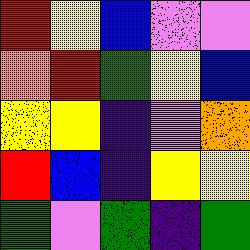[["red", "yellow", "blue", "violet", "violet"], ["orange", "red", "green", "yellow", "blue"], ["yellow", "yellow", "indigo", "violet", "orange"], ["red", "blue", "indigo", "yellow", "yellow"], ["green", "violet", "green", "indigo", "green"]]